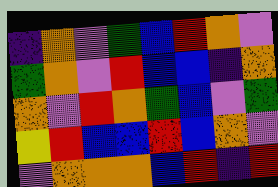[["indigo", "orange", "violet", "green", "blue", "red", "orange", "violet"], ["green", "orange", "violet", "red", "blue", "blue", "indigo", "orange"], ["orange", "violet", "red", "orange", "green", "blue", "violet", "green"], ["yellow", "red", "blue", "blue", "red", "blue", "orange", "violet"], ["violet", "orange", "orange", "orange", "blue", "red", "indigo", "red"]]